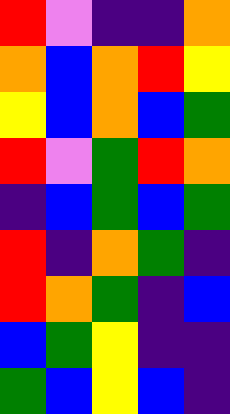[["red", "violet", "indigo", "indigo", "orange"], ["orange", "blue", "orange", "red", "yellow"], ["yellow", "blue", "orange", "blue", "green"], ["red", "violet", "green", "red", "orange"], ["indigo", "blue", "green", "blue", "green"], ["red", "indigo", "orange", "green", "indigo"], ["red", "orange", "green", "indigo", "blue"], ["blue", "green", "yellow", "indigo", "indigo"], ["green", "blue", "yellow", "blue", "indigo"]]